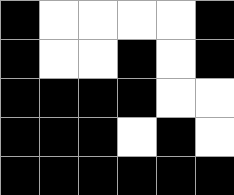[["black", "white", "white", "white", "white", "black"], ["black", "white", "white", "black", "white", "black"], ["black", "black", "black", "black", "white", "white"], ["black", "black", "black", "white", "black", "white"], ["black", "black", "black", "black", "black", "black"]]